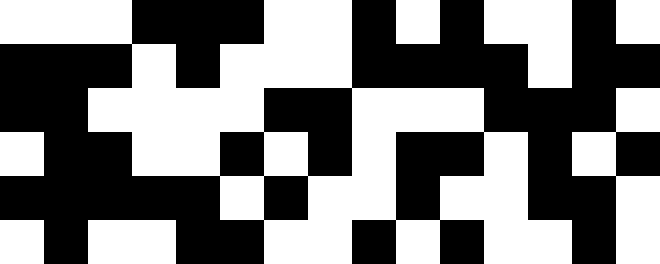[["white", "white", "white", "black", "black", "black", "white", "white", "black", "white", "black", "white", "white", "black", "white"], ["black", "black", "black", "white", "black", "white", "white", "white", "black", "black", "black", "black", "white", "black", "black"], ["black", "black", "white", "white", "white", "white", "black", "black", "white", "white", "white", "black", "black", "black", "white"], ["white", "black", "black", "white", "white", "black", "white", "black", "white", "black", "black", "white", "black", "white", "black"], ["black", "black", "black", "black", "black", "white", "black", "white", "white", "black", "white", "white", "black", "black", "white"], ["white", "black", "white", "white", "black", "black", "white", "white", "black", "white", "black", "white", "white", "black", "white"]]